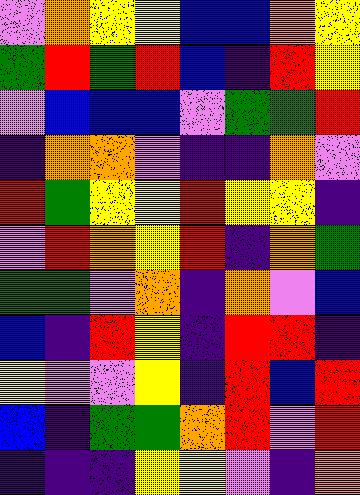[["violet", "orange", "yellow", "yellow", "blue", "blue", "orange", "yellow"], ["green", "red", "green", "red", "blue", "indigo", "red", "yellow"], ["violet", "blue", "blue", "blue", "violet", "green", "green", "red"], ["indigo", "orange", "orange", "violet", "indigo", "indigo", "orange", "violet"], ["red", "green", "yellow", "yellow", "red", "yellow", "yellow", "indigo"], ["violet", "red", "orange", "yellow", "red", "indigo", "orange", "green"], ["green", "green", "violet", "orange", "indigo", "orange", "violet", "blue"], ["blue", "indigo", "red", "yellow", "indigo", "red", "red", "indigo"], ["yellow", "violet", "violet", "yellow", "indigo", "red", "blue", "red"], ["blue", "indigo", "green", "green", "orange", "red", "violet", "red"], ["indigo", "indigo", "indigo", "yellow", "yellow", "violet", "indigo", "orange"]]